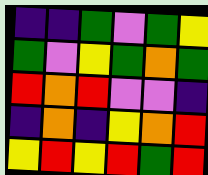[["indigo", "indigo", "green", "violet", "green", "yellow"], ["green", "violet", "yellow", "green", "orange", "green"], ["red", "orange", "red", "violet", "violet", "indigo"], ["indigo", "orange", "indigo", "yellow", "orange", "red"], ["yellow", "red", "yellow", "red", "green", "red"]]